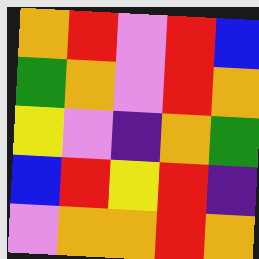[["orange", "red", "violet", "red", "blue"], ["green", "orange", "violet", "red", "orange"], ["yellow", "violet", "indigo", "orange", "green"], ["blue", "red", "yellow", "red", "indigo"], ["violet", "orange", "orange", "red", "orange"]]